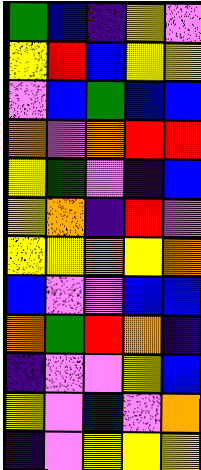[["green", "blue", "indigo", "yellow", "violet"], ["yellow", "red", "blue", "yellow", "yellow"], ["violet", "blue", "green", "blue", "blue"], ["orange", "violet", "orange", "red", "red"], ["yellow", "green", "violet", "indigo", "blue"], ["yellow", "orange", "indigo", "red", "violet"], ["yellow", "yellow", "orange", "yellow", "orange"], ["blue", "violet", "violet", "blue", "blue"], ["orange", "green", "red", "orange", "indigo"], ["indigo", "violet", "violet", "yellow", "blue"], ["yellow", "violet", "blue", "violet", "orange"], ["indigo", "violet", "yellow", "yellow", "yellow"]]